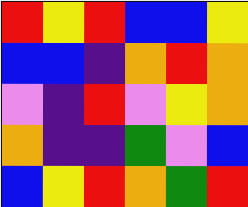[["red", "yellow", "red", "blue", "blue", "yellow"], ["blue", "blue", "indigo", "orange", "red", "orange"], ["violet", "indigo", "red", "violet", "yellow", "orange"], ["orange", "indigo", "indigo", "green", "violet", "blue"], ["blue", "yellow", "red", "orange", "green", "red"]]